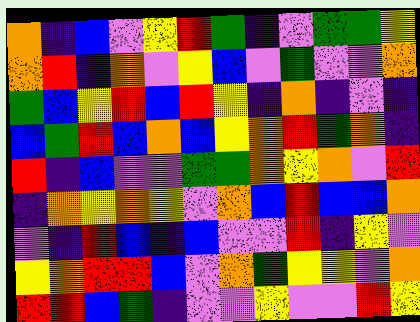[["orange", "indigo", "blue", "violet", "yellow", "red", "green", "indigo", "violet", "green", "green", "yellow"], ["orange", "red", "indigo", "orange", "violet", "yellow", "blue", "violet", "green", "violet", "violet", "orange"], ["green", "blue", "yellow", "red", "blue", "red", "yellow", "indigo", "orange", "indigo", "violet", "indigo"], ["blue", "green", "red", "blue", "orange", "blue", "yellow", "orange", "red", "green", "orange", "indigo"], ["red", "indigo", "blue", "violet", "violet", "green", "green", "orange", "yellow", "orange", "violet", "red"], ["indigo", "orange", "yellow", "orange", "yellow", "violet", "orange", "blue", "red", "blue", "blue", "orange"], ["violet", "indigo", "red", "blue", "indigo", "blue", "violet", "violet", "red", "indigo", "yellow", "violet"], ["yellow", "orange", "red", "red", "blue", "violet", "orange", "green", "yellow", "yellow", "violet", "orange"], ["red", "red", "blue", "green", "indigo", "violet", "violet", "yellow", "violet", "violet", "red", "yellow"]]